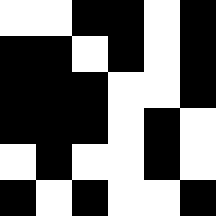[["white", "white", "black", "black", "white", "black"], ["black", "black", "white", "black", "white", "black"], ["black", "black", "black", "white", "white", "black"], ["black", "black", "black", "white", "black", "white"], ["white", "black", "white", "white", "black", "white"], ["black", "white", "black", "white", "white", "black"]]